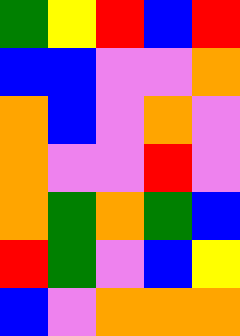[["green", "yellow", "red", "blue", "red"], ["blue", "blue", "violet", "violet", "orange"], ["orange", "blue", "violet", "orange", "violet"], ["orange", "violet", "violet", "red", "violet"], ["orange", "green", "orange", "green", "blue"], ["red", "green", "violet", "blue", "yellow"], ["blue", "violet", "orange", "orange", "orange"]]